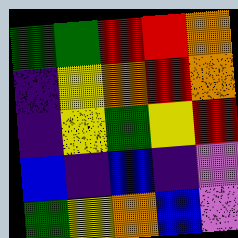[["green", "green", "red", "red", "orange"], ["indigo", "yellow", "orange", "red", "orange"], ["indigo", "yellow", "green", "yellow", "red"], ["blue", "indigo", "blue", "indigo", "violet"], ["green", "yellow", "orange", "blue", "violet"]]